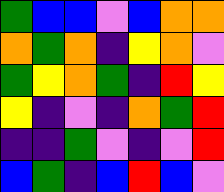[["green", "blue", "blue", "violet", "blue", "orange", "orange"], ["orange", "green", "orange", "indigo", "yellow", "orange", "violet"], ["green", "yellow", "orange", "green", "indigo", "red", "yellow"], ["yellow", "indigo", "violet", "indigo", "orange", "green", "red"], ["indigo", "indigo", "green", "violet", "indigo", "violet", "red"], ["blue", "green", "indigo", "blue", "red", "blue", "violet"]]